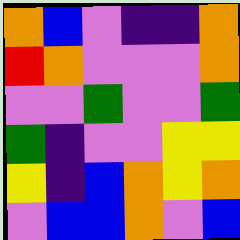[["orange", "blue", "violet", "indigo", "indigo", "orange"], ["red", "orange", "violet", "violet", "violet", "orange"], ["violet", "violet", "green", "violet", "violet", "green"], ["green", "indigo", "violet", "violet", "yellow", "yellow"], ["yellow", "indigo", "blue", "orange", "yellow", "orange"], ["violet", "blue", "blue", "orange", "violet", "blue"]]